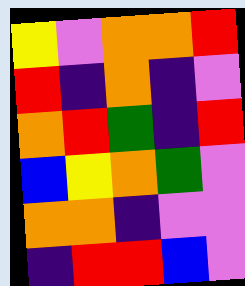[["yellow", "violet", "orange", "orange", "red"], ["red", "indigo", "orange", "indigo", "violet"], ["orange", "red", "green", "indigo", "red"], ["blue", "yellow", "orange", "green", "violet"], ["orange", "orange", "indigo", "violet", "violet"], ["indigo", "red", "red", "blue", "violet"]]